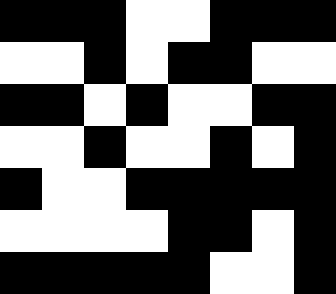[["black", "black", "black", "white", "white", "black", "black", "black"], ["white", "white", "black", "white", "black", "black", "white", "white"], ["black", "black", "white", "black", "white", "white", "black", "black"], ["white", "white", "black", "white", "white", "black", "white", "black"], ["black", "white", "white", "black", "black", "black", "black", "black"], ["white", "white", "white", "white", "black", "black", "white", "black"], ["black", "black", "black", "black", "black", "white", "white", "black"]]